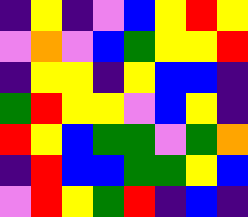[["indigo", "yellow", "indigo", "violet", "blue", "yellow", "red", "yellow"], ["violet", "orange", "violet", "blue", "green", "yellow", "yellow", "red"], ["indigo", "yellow", "yellow", "indigo", "yellow", "blue", "blue", "indigo"], ["green", "red", "yellow", "yellow", "violet", "blue", "yellow", "indigo"], ["red", "yellow", "blue", "green", "green", "violet", "green", "orange"], ["indigo", "red", "blue", "blue", "green", "green", "yellow", "blue"], ["violet", "red", "yellow", "green", "red", "indigo", "blue", "indigo"]]